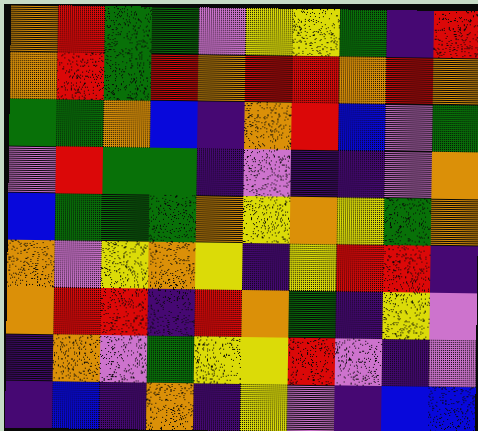[["orange", "red", "green", "green", "violet", "yellow", "yellow", "green", "indigo", "red"], ["orange", "red", "green", "red", "orange", "red", "red", "orange", "red", "orange"], ["green", "green", "orange", "blue", "indigo", "orange", "red", "blue", "violet", "green"], ["violet", "red", "green", "green", "indigo", "violet", "indigo", "indigo", "violet", "orange"], ["blue", "green", "green", "green", "orange", "yellow", "orange", "yellow", "green", "orange"], ["orange", "violet", "yellow", "orange", "yellow", "indigo", "yellow", "red", "red", "indigo"], ["orange", "red", "red", "indigo", "red", "orange", "green", "indigo", "yellow", "violet"], ["indigo", "orange", "violet", "green", "yellow", "yellow", "red", "violet", "indigo", "violet"], ["indigo", "blue", "indigo", "orange", "indigo", "yellow", "violet", "indigo", "blue", "blue"]]